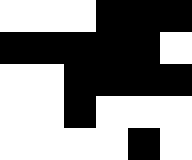[["white", "white", "white", "black", "black", "black"], ["black", "black", "black", "black", "black", "white"], ["white", "white", "black", "black", "black", "black"], ["white", "white", "black", "white", "white", "white"], ["white", "white", "white", "white", "black", "white"]]